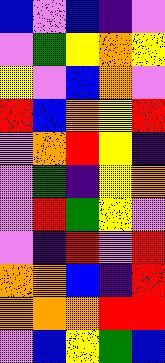[["blue", "violet", "blue", "indigo", "violet"], ["violet", "green", "yellow", "orange", "yellow"], ["yellow", "violet", "blue", "orange", "violet"], ["red", "blue", "orange", "yellow", "red"], ["violet", "orange", "red", "yellow", "indigo"], ["violet", "green", "indigo", "yellow", "orange"], ["violet", "red", "green", "yellow", "violet"], ["violet", "indigo", "red", "violet", "red"], ["orange", "orange", "blue", "indigo", "red"], ["orange", "orange", "orange", "red", "red"], ["violet", "blue", "yellow", "green", "blue"]]